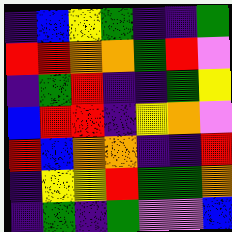[["indigo", "blue", "yellow", "green", "indigo", "indigo", "green"], ["red", "red", "orange", "orange", "green", "red", "violet"], ["indigo", "green", "red", "indigo", "indigo", "green", "yellow"], ["blue", "red", "red", "indigo", "yellow", "orange", "violet"], ["red", "blue", "orange", "orange", "indigo", "indigo", "red"], ["indigo", "yellow", "yellow", "red", "green", "green", "orange"], ["indigo", "green", "indigo", "green", "violet", "violet", "blue"]]